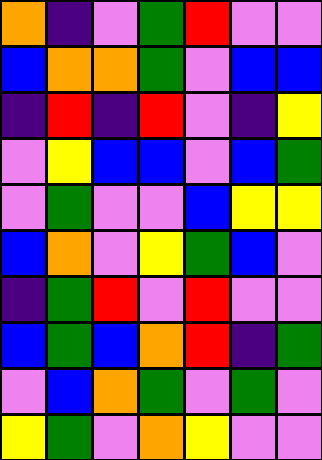[["orange", "indigo", "violet", "green", "red", "violet", "violet"], ["blue", "orange", "orange", "green", "violet", "blue", "blue"], ["indigo", "red", "indigo", "red", "violet", "indigo", "yellow"], ["violet", "yellow", "blue", "blue", "violet", "blue", "green"], ["violet", "green", "violet", "violet", "blue", "yellow", "yellow"], ["blue", "orange", "violet", "yellow", "green", "blue", "violet"], ["indigo", "green", "red", "violet", "red", "violet", "violet"], ["blue", "green", "blue", "orange", "red", "indigo", "green"], ["violet", "blue", "orange", "green", "violet", "green", "violet"], ["yellow", "green", "violet", "orange", "yellow", "violet", "violet"]]